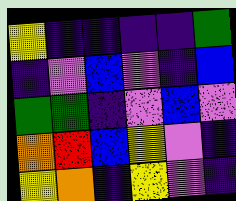[["yellow", "indigo", "indigo", "indigo", "indigo", "green"], ["indigo", "violet", "blue", "violet", "indigo", "blue"], ["green", "green", "indigo", "violet", "blue", "violet"], ["orange", "red", "blue", "yellow", "violet", "indigo"], ["yellow", "orange", "indigo", "yellow", "violet", "indigo"]]